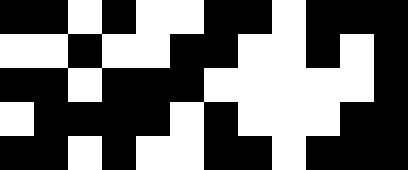[["black", "black", "white", "black", "white", "white", "black", "black", "white", "black", "black", "black"], ["white", "white", "black", "white", "white", "black", "black", "white", "white", "black", "white", "black"], ["black", "black", "white", "black", "black", "black", "white", "white", "white", "white", "white", "black"], ["white", "black", "black", "black", "black", "white", "black", "white", "white", "white", "black", "black"], ["black", "black", "white", "black", "white", "white", "black", "black", "white", "black", "black", "black"]]